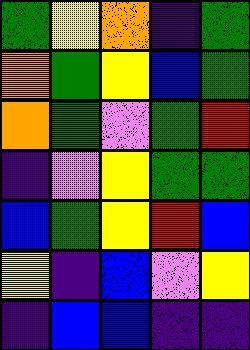[["green", "yellow", "orange", "indigo", "green"], ["orange", "green", "yellow", "blue", "green"], ["orange", "green", "violet", "green", "red"], ["indigo", "violet", "yellow", "green", "green"], ["blue", "green", "yellow", "red", "blue"], ["yellow", "indigo", "blue", "violet", "yellow"], ["indigo", "blue", "blue", "indigo", "indigo"]]